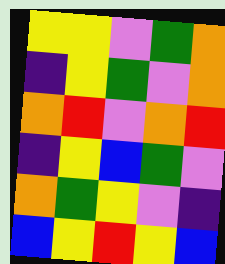[["yellow", "yellow", "violet", "green", "orange"], ["indigo", "yellow", "green", "violet", "orange"], ["orange", "red", "violet", "orange", "red"], ["indigo", "yellow", "blue", "green", "violet"], ["orange", "green", "yellow", "violet", "indigo"], ["blue", "yellow", "red", "yellow", "blue"]]